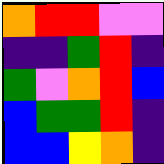[["orange", "red", "red", "violet", "violet"], ["indigo", "indigo", "green", "red", "indigo"], ["green", "violet", "orange", "red", "blue"], ["blue", "green", "green", "red", "indigo"], ["blue", "blue", "yellow", "orange", "indigo"]]